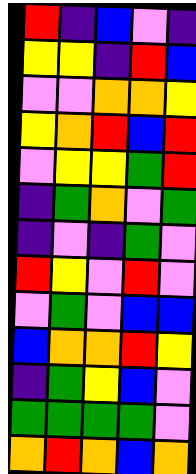[["red", "indigo", "blue", "violet", "indigo"], ["yellow", "yellow", "indigo", "red", "blue"], ["violet", "violet", "orange", "orange", "yellow"], ["yellow", "orange", "red", "blue", "red"], ["violet", "yellow", "yellow", "green", "red"], ["indigo", "green", "orange", "violet", "green"], ["indigo", "violet", "indigo", "green", "violet"], ["red", "yellow", "violet", "red", "violet"], ["violet", "green", "violet", "blue", "blue"], ["blue", "orange", "orange", "red", "yellow"], ["indigo", "green", "yellow", "blue", "violet"], ["green", "green", "green", "green", "violet"], ["orange", "red", "orange", "blue", "orange"]]